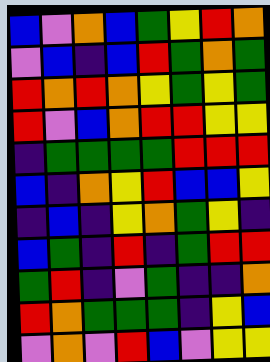[["blue", "violet", "orange", "blue", "green", "yellow", "red", "orange"], ["violet", "blue", "indigo", "blue", "red", "green", "orange", "green"], ["red", "orange", "red", "orange", "yellow", "green", "yellow", "green"], ["red", "violet", "blue", "orange", "red", "red", "yellow", "yellow"], ["indigo", "green", "green", "green", "green", "red", "red", "red"], ["blue", "indigo", "orange", "yellow", "red", "blue", "blue", "yellow"], ["indigo", "blue", "indigo", "yellow", "orange", "green", "yellow", "indigo"], ["blue", "green", "indigo", "red", "indigo", "green", "red", "red"], ["green", "red", "indigo", "violet", "green", "indigo", "indigo", "orange"], ["red", "orange", "green", "green", "green", "indigo", "yellow", "blue"], ["violet", "orange", "violet", "red", "blue", "violet", "yellow", "yellow"]]